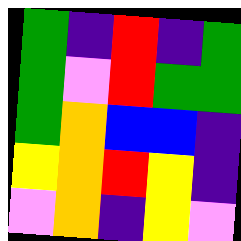[["green", "indigo", "red", "indigo", "green"], ["green", "violet", "red", "green", "green"], ["green", "orange", "blue", "blue", "indigo"], ["yellow", "orange", "red", "yellow", "indigo"], ["violet", "orange", "indigo", "yellow", "violet"]]